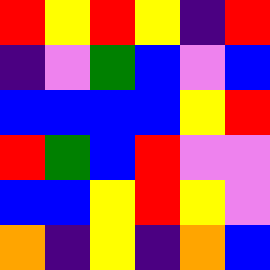[["red", "yellow", "red", "yellow", "indigo", "red"], ["indigo", "violet", "green", "blue", "violet", "blue"], ["blue", "blue", "blue", "blue", "yellow", "red"], ["red", "green", "blue", "red", "violet", "violet"], ["blue", "blue", "yellow", "red", "yellow", "violet"], ["orange", "indigo", "yellow", "indigo", "orange", "blue"]]